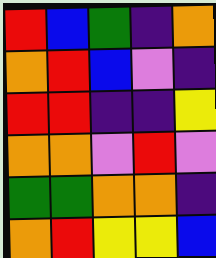[["red", "blue", "green", "indigo", "orange"], ["orange", "red", "blue", "violet", "indigo"], ["red", "red", "indigo", "indigo", "yellow"], ["orange", "orange", "violet", "red", "violet"], ["green", "green", "orange", "orange", "indigo"], ["orange", "red", "yellow", "yellow", "blue"]]